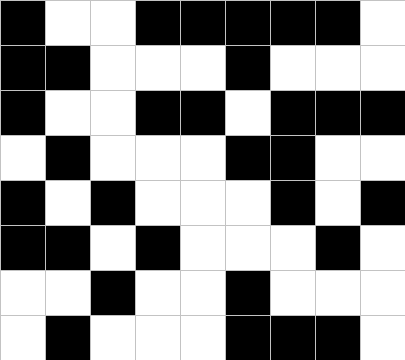[["black", "white", "white", "black", "black", "black", "black", "black", "white"], ["black", "black", "white", "white", "white", "black", "white", "white", "white"], ["black", "white", "white", "black", "black", "white", "black", "black", "black"], ["white", "black", "white", "white", "white", "black", "black", "white", "white"], ["black", "white", "black", "white", "white", "white", "black", "white", "black"], ["black", "black", "white", "black", "white", "white", "white", "black", "white"], ["white", "white", "black", "white", "white", "black", "white", "white", "white"], ["white", "black", "white", "white", "white", "black", "black", "black", "white"]]